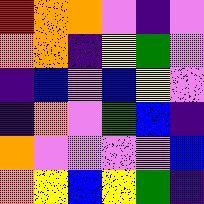[["red", "orange", "orange", "violet", "indigo", "violet"], ["orange", "orange", "indigo", "yellow", "green", "violet"], ["indigo", "blue", "violet", "blue", "yellow", "violet"], ["indigo", "orange", "violet", "green", "blue", "indigo"], ["orange", "violet", "violet", "violet", "violet", "blue"], ["orange", "yellow", "blue", "yellow", "green", "indigo"]]